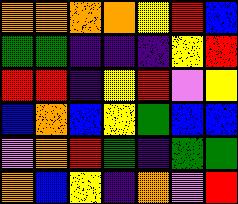[["orange", "orange", "orange", "orange", "yellow", "red", "blue"], ["green", "green", "indigo", "indigo", "indigo", "yellow", "red"], ["red", "red", "indigo", "yellow", "red", "violet", "yellow"], ["blue", "orange", "blue", "yellow", "green", "blue", "blue"], ["violet", "orange", "red", "green", "indigo", "green", "green"], ["orange", "blue", "yellow", "indigo", "orange", "violet", "red"]]